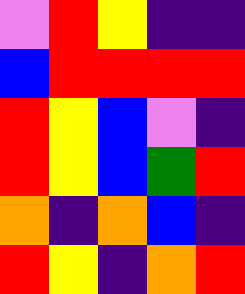[["violet", "red", "yellow", "indigo", "indigo"], ["blue", "red", "red", "red", "red"], ["red", "yellow", "blue", "violet", "indigo"], ["red", "yellow", "blue", "green", "red"], ["orange", "indigo", "orange", "blue", "indigo"], ["red", "yellow", "indigo", "orange", "red"]]